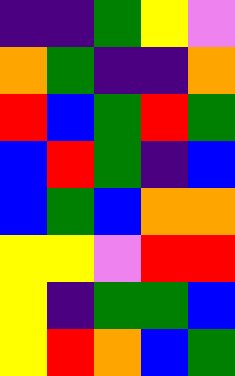[["indigo", "indigo", "green", "yellow", "violet"], ["orange", "green", "indigo", "indigo", "orange"], ["red", "blue", "green", "red", "green"], ["blue", "red", "green", "indigo", "blue"], ["blue", "green", "blue", "orange", "orange"], ["yellow", "yellow", "violet", "red", "red"], ["yellow", "indigo", "green", "green", "blue"], ["yellow", "red", "orange", "blue", "green"]]